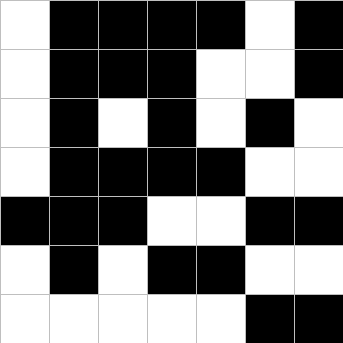[["white", "black", "black", "black", "black", "white", "black"], ["white", "black", "black", "black", "white", "white", "black"], ["white", "black", "white", "black", "white", "black", "white"], ["white", "black", "black", "black", "black", "white", "white"], ["black", "black", "black", "white", "white", "black", "black"], ["white", "black", "white", "black", "black", "white", "white"], ["white", "white", "white", "white", "white", "black", "black"]]